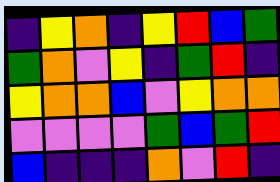[["indigo", "yellow", "orange", "indigo", "yellow", "red", "blue", "green"], ["green", "orange", "violet", "yellow", "indigo", "green", "red", "indigo"], ["yellow", "orange", "orange", "blue", "violet", "yellow", "orange", "orange"], ["violet", "violet", "violet", "violet", "green", "blue", "green", "red"], ["blue", "indigo", "indigo", "indigo", "orange", "violet", "red", "indigo"]]